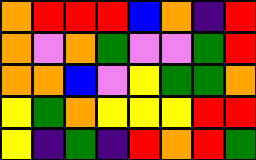[["orange", "red", "red", "red", "blue", "orange", "indigo", "red"], ["orange", "violet", "orange", "green", "violet", "violet", "green", "red"], ["orange", "orange", "blue", "violet", "yellow", "green", "green", "orange"], ["yellow", "green", "orange", "yellow", "yellow", "yellow", "red", "red"], ["yellow", "indigo", "green", "indigo", "red", "orange", "red", "green"]]